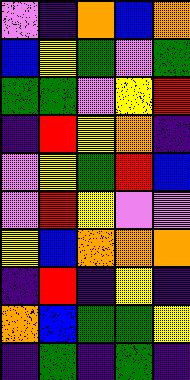[["violet", "indigo", "orange", "blue", "orange"], ["blue", "yellow", "green", "violet", "green"], ["green", "green", "violet", "yellow", "red"], ["indigo", "red", "yellow", "orange", "indigo"], ["violet", "yellow", "green", "red", "blue"], ["violet", "red", "yellow", "violet", "violet"], ["yellow", "blue", "orange", "orange", "orange"], ["indigo", "red", "indigo", "yellow", "indigo"], ["orange", "blue", "green", "green", "yellow"], ["indigo", "green", "indigo", "green", "indigo"]]